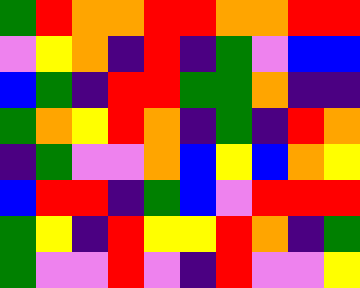[["green", "red", "orange", "orange", "red", "red", "orange", "orange", "red", "red"], ["violet", "yellow", "orange", "indigo", "red", "indigo", "green", "violet", "blue", "blue"], ["blue", "green", "indigo", "red", "red", "green", "green", "orange", "indigo", "indigo"], ["green", "orange", "yellow", "red", "orange", "indigo", "green", "indigo", "red", "orange"], ["indigo", "green", "violet", "violet", "orange", "blue", "yellow", "blue", "orange", "yellow"], ["blue", "red", "red", "indigo", "green", "blue", "violet", "red", "red", "red"], ["green", "yellow", "indigo", "red", "yellow", "yellow", "red", "orange", "indigo", "green"], ["green", "violet", "violet", "red", "violet", "indigo", "red", "violet", "violet", "yellow"]]